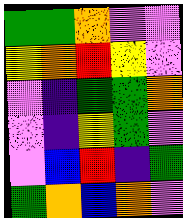[["green", "green", "orange", "violet", "violet"], ["yellow", "orange", "red", "yellow", "violet"], ["violet", "indigo", "green", "green", "orange"], ["violet", "indigo", "yellow", "green", "violet"], ["violet", "blue", "red", "indigo", "green"], ["green", "orange", "blue", "orange", "violet"]]